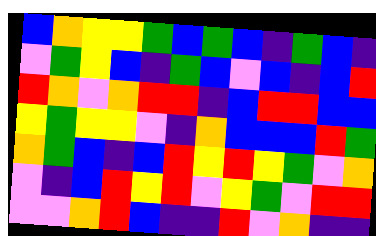[["blue", "orange", "yellow", "yellow", "green", "blue", "green", "blue", "indigo", "green", "blue", "indigo"], ["violet", "green", "yellow", "blue", "indigo", "green", "blue", "violet", "blue", "indigo", "blue", "red"], ["red", "orange", "violet", "orange", "red", "red", "indigo", "blue", "red", "red", "blue", "blue"], ["yellow", "green", "yellow", "yellow", "violet", "indigo", "orange", "blue", "blue", "blue", "red", "green"], ["orange", "green", "blue", "indigo", "blue", "red", "yellow", "red", "yellow", "green", "violet", "orange"], ["violet", "indigo", "blue", "red", "yellow", "red", "violet", "yellow", "green", "violet", "red", "red"], ["violet", "violet", "orange", "red", "blue", "indigo", "indigo", "red", "violet", "orange", "indigo", "indigo"]]